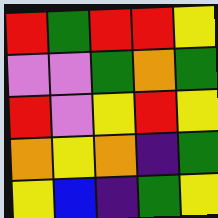[["red", "green", "red", "red", "yellow"], ["violet", "violet", "green", "orange", "green"], ["red", "violet", "yellow", "red", "yellow"], ["orange", "yellow", "orange", "indigo", "green"], ["yellow", "blue", "indigo", "green", "yellow"]]